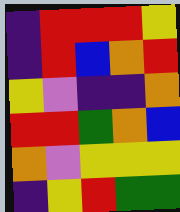[["indigo", "red", "red", "red", "yellow"], ["indigo", "red", "blue", "orange", "red"], ["yellow", "violet", "indigo", "indigo", "orange"], ["red", "red", "green", "orange", "blue"], ["orange", "violet", "yellow", "yellow", "yellow"], ["indigo", "yellow", "red", "green", "green"]]